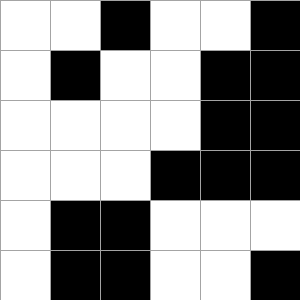[["white", "white", "black", "white", "white", "black"], ["white", "black", "white", "white", "black", "black"], ["white", "white", "white", "white", "black", "black"], ["white", "white", "white", "black", "black", "black"], ["white", "black", "black", "white", "white", "white"], ["white", "black", "black", "white", "white", "black"]]